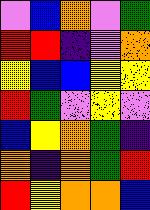[["violet", "blue", "orange", "violet", "green"], ["red", "red", "indigo", "violet", "orange"], ["yellow", "blue", "blue", "yellow", "yellow"], ["red", "green", "violet", "yellow", "violet"], ["blue", "yellow", "orange", "green", "indigo"], ["orange", "indigo", "orange", "green", "red"], ["red", "yellow", "orange", "orange", "blue"]]